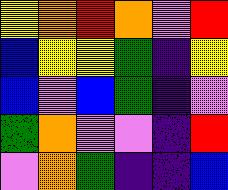[["yellow", "orange", "red", "orange", "violet", "red"], ["blue", "yellow", "yellow", "green", "indigo", "yellow"], ["blue", "violet", "blue", "green", "indigo", "violet"], ["green", "orange", "violet", "violet", "indigo", "red"], ["violet", "orange", "green", "indigo", "indigo", "blue"]]